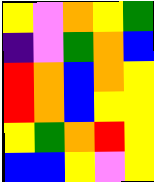[["yellow", "violet", "orange", "yellow", "green"], ["indigo", "violet", "green", "orange", "blue"], ["red", "orange", "blue", "orange", "yellow"], ["red", "orange", "blue", "yellow", "yellow"], ["yellow", "green", "orange", "red", "yellow"], ["blue", "blue", "yellow", "violet", "yellow"]]